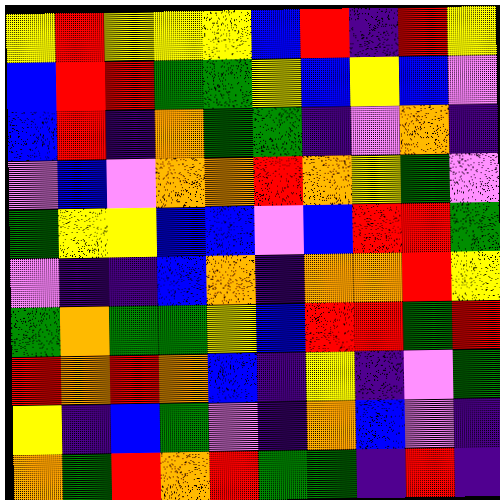[["yellow", "red", "yellow", "yellow", "yellow", "blue", "red", "indigo", "red", "yellow"], ["blue", "red", "red", "green", "green", "yellow", "blue", "yellow", "blue", "violet"], ["blue", "red", "indigo", "orange", "green", "green", "indigo", "violet", "orange", "indigo"], ["violet", "blue", "violet", "orange", "orange", "red", "orange", "yellow", "green", "violet"], ["green", "yellow", "yellow", "blue", "blue", "violet", "blue", "red", "red", "green"], ["violet", "indigo", "indigo", "blue", "orange", "indigo", "orange", "orange", "red", "yellow"], ["green", "orange", "green", "green", "yellow", "blue", "red", "red", "green", "red"], ["red", "orange", "red", "orange", "blue", "indigo", "yellow", "indigo", "violet", "green"], ["yellow", "indigo", "blue", "green", "violet", "indigo", "orange", "blue", "violet", "indigo"], ["orange", "green", "red", "orange", "red", "green", "green", "indigo", "red", "indigo"]]